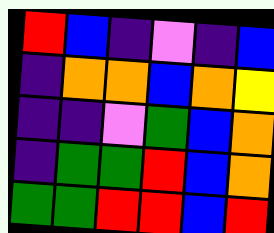[["red", "blue", "indigo", "violet", "indigo", "blue"], ["indigo", "orange", "orange", "blue", "orange", "yellow"], ["indigo", "indigo", "violet", "green", "blue", "orange"], ["indigo", "green", "green", "red", "blue", "orange"], ["green", "green", "red", "red", "blue", "red"]]